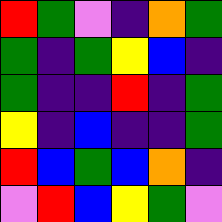[["red", "green", "violet", "indigo", "orange", "green"], ["green", "indigo", "green", "yellow", "blue", "indigo"], ["green", "indigo", "indigo", "red", "indigo", "green"], ["yellow", "indigo", "blue", "indigo", "indigo", "green"], ["red", "blue", "green", "blue", "orange", "indigo"], ["violet", "red", "blue", "yellow", "green", "violet"]]